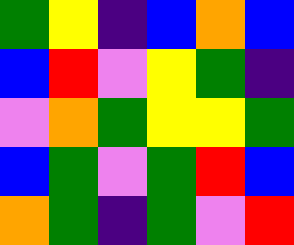[["green", "yellow", "indigo", "blue", "orange", "blue"], ["blue", "red", "violet", "yellow", "green", "indigo"], ["violet", "orange", "green", "yellow", "yellow", "green"], ["blue", "green", "violet", "green", "red", "blue"], ["orange", "green", "indigo", "green", "violet", "red"]]